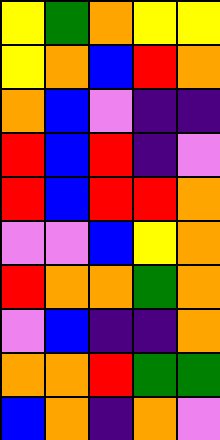[["yellow", "green", "orange", "yellow", "yellow"], ["yellow", "orange", "blue", "red", "orange"], ["orange", "blue", "violet", "indigo", "indigo"], ["red", "blue", "red", "indigo", "violet"], ["red", "blue", "red", "red", "orange"], ["violet", "violet", "blue", "yellow", "orange"], ["red", "orange", "orange", "green", "orange"], ["violet", "blue", "indigo", "indigo", "orange"], ["orange", "orange", "red", "green", "green"], ["blue", "orange", "indigo", "orange", "violet"]]